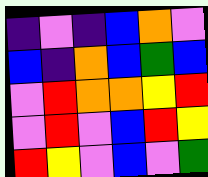[["indigo", "violet", "indigo", "blue", "orange", "violet"], ["blue", "indigo", "orange", "blue", "green", "blue"], ["violet", "red", "orange", "orange", "yellow", "red"], ["violet", "red", "violet", "blue", "red", "yellow"], ["red", "yellow", "violet", "blue", "violet", "green"]]